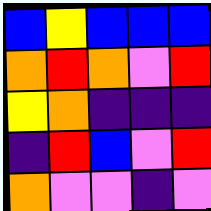[["blue", "yellow", "blue", "blue", "blue"], ["orange", "red", "orange", "violet", "red"], ["yellow", "orange", "indigo", "indigo", "indigo"], ["indigo", "red", "blue", "violet", "red"], ["orange", "violet", "violet", "indigo", "violet"]]